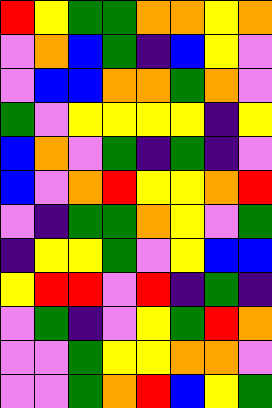[["red", "yellow", "green", "green", "orange", "orange", "yellow", "orange"], ["violet", "orange", "blue", "green", "indigo", "blue", "yellow", "violet"], ["violet", "blue", "blue", "orange", "orange", "green", "orange", "violet"], ["green", "violet", "yellow", "yellow", "yellow", "yellow", "indigo", "yellow"], ["blue", "orange", "violet", "green", "indigo", "green", "indigo", "violet"], ["blue", "violet", "orange", "red", "yellow", "yellow", "orange", "red"], ["violet", "indigo", "green", "green", "orange", "yellow", "violet", "green"], ["indigo", "yellow", "yellow", "green", "violet", "yellow", "blue", "blue"], ["yellow", "red", "red", "violet", "red", "indigo", "green", "indigo"], ["violet", "green", "indigo", "violet", "yellow", "green", "red", "orange"], ["violet", "violet", "green", "yellow", "yellow", "orange", "orange", "violet"], ["violet", "violet", "green", "orange", "red", "blue", "yellow", "green"]]